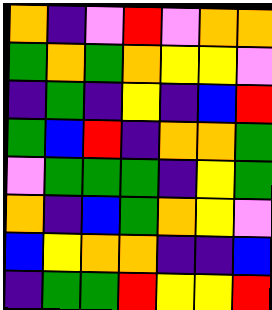[["orange", "indigo", "violet", "red", "violet", "orange", "orange"], ["green", "orange", "green", "orange", "yellow", "yellow", "violet"], ["indigo", "green", "indigo", "yellow", "indigo", "blue", "red"], ["green", "blue", "red", "indigo", "orange", "orange", "green"], ["violet", "green", "green", "green", "indigo", "yellow", "green"], ["orange", "indigo", "blue", "green", "orange", "yellow", "violet"], ["blue", "yellow", "orange", "orange", "indigo", "indigo", "blue"], ["indigo", "green", "green", "red", "yellow", "yellow", "red"]]